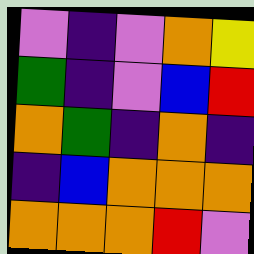[["violet", "indigo", "violet", "orange", "yellow"], ["green", "indigo", "violet", "blue", "red"], ["orange", "green", "indigo", "orange", "indigo"], ["indigo", "blue", "orange", "orange", "orange"], ["orange", "orange", "orange", "red", "violet"]]